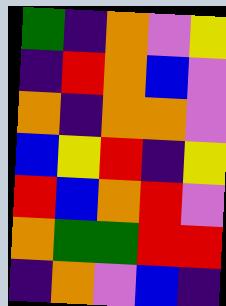[["green", "indigo", "orange", "violet", "yellow"], ["indigo", "red", "orange", "blue", "violet"], ["orange", "indigo", "orange", "orange", "violet"], ["blue", "yellow", "red", "indigo", "yellow"], ["red", "blue", "orange", "red", "violet"], ["orange", "green", "green", "red", "red"], ["indigo", "orange", "violet", "blue", "indigo"]]